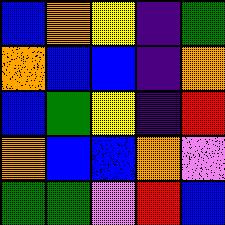[["blue", "orange", "yellow", "indigo", "green"], ["orange", "blue", "blue", "indigo", "orange"], ["blue", "green", "yellow", "indigo", "red"], ["orange", "blue", "blue", "orange", "violet"], ["green", "green", "violet", "red", "blue"]]